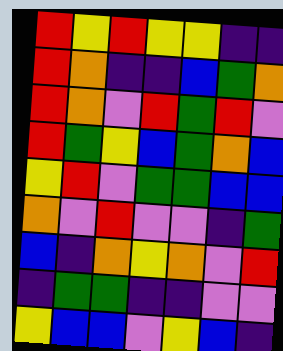[["red", "yellow", "red", "yellow", "yellow", "indigo", "indigo"], ["red", "orange", "indigo", "indigo", "blue", "green", "orange"], ["red", "orange", "violet", "red", "green", "red", "violet"], ["red", "green", "yellow", "blue", "green", "orange", "blue"], ["yellow", "red", "violet", "green", "green", "blue", "blue"], ["orange", "violet", "red", "violet", "violet", "indigo", "green"], ["blue", "indigo", "orange", "yellow", "orange", "violet", "red"], ["indigo", "green", "green", "indigo", "indigo", "violet", "violet"], ["yellow", "blue", "blue", "violet", "yellow", "blue", "indigo"]]